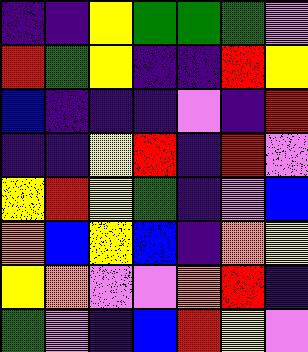[["indigo", "indigo", "yellow", "green", "green", "green", "violet"], ["red", "green", "yellow", "indigo", "indigo", "red", "yellow"], ["blue", "indigo", "indigo", "indigo", "violet", "indigo", "red"], ["indigo", "indigo", "yellow", "red", "indigo", "red", "violet"], ["yellow", "red", "yellow", "green", "indigo", "violet", "blue"], ["orange", "blue", "yellow", "blue", "indigo", "orange", "yellow"], ["yellow", "orange", "violet", "violet", "orange", "red", "indigo"], ["green", "violet", "indigo", "blue", "red", "yellow", "violet"]]